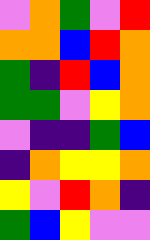[["violet", "orange", "green", "violet", "red"], ["orange", "orange", "blue", "red", "orange"], ["green", "indigo", "red", "blue", "orange"], ["green", "green", "violet", "yellow", "orange"], ["violet", "indigo", "indigo", "green", "blue"], ["indigo", "orange", "yellow", "yellow", "orange"], ["yellow", "violet", "red", "orange", "indigo"], ["green", "blue", "yellow", "violet", "violet"]]